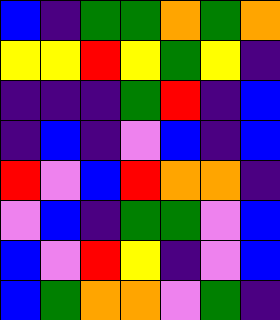[["blue", "indigo", "green", "green", "orange", "green", "orange"], ["yellow", "yellow", "red", "yellow", "green", "yellow", "indigo"], ["indigo", "indigo", "indigo", "green", "red", "indigo", "blue"], ["indigo", "blue", "indigo", "violet", "blue", "indigo", "blue"], ["red", "violet", "blue", "red", "orange", "orange", "indigo"], ["violet", "blue", "indigo", "green", "green", "violet", "blue"], ["blue", "violet", "red", "yellow", "indigo", "violet", "blue"], ["blue", "green", "orange", "orange", "violet", "green", "indigo"]]